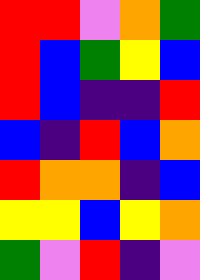[["red", "red", "violet", "orange", "green"], ["red", "blue", "green", "yellow", "blue"], ["red", "blue", "indigo", "indigo", "red"], ["blue", "indigo", "red", "blue", "orange"], ["red", "orange", "orange", "indigo", "blue"], ["yellow", "yellow", "blue", "yellow", "orange"], ["green", "violet", "red", "indigo", "violet"]]